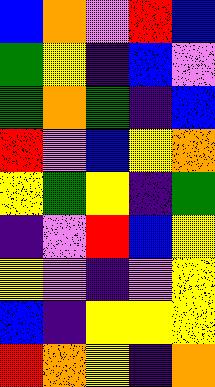[["blue", "orange", "violet", "red", "blue"], ["green", "yellow", "indigo", "blue", "violet"], ["green", "orange", "green", "indigo", "blue"], ["red", "violet", "blue", "yellow", "orange"], ["yellow", "green", "yellow", "indigo", "green"], ["indigo", "violet", "red", "blue", "yellow"], ["yellow", "violet", "indigo", "violet", "yellow"], ["blue", "indigo", "yellow", "yellow", "yellow"], ["red", "orange", "yellow", "indigo", "orange"]]